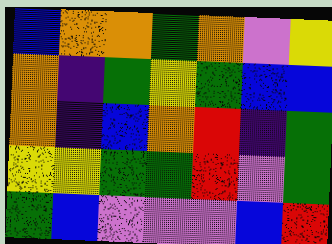[["blue", "orange", "orange", "green", "orange", "violet", "yellow"], ["orange", "indigo", "green", "yellow", "green", "blue", "blue"], ["orange", "indigo", "blue", "orange", "red", "indigo", "green"], ["yellow", "yellow", "green", "green", "red", "violet", "green"], ["green", "blue", "violet", "violet", "violet", "blue", "red"]]